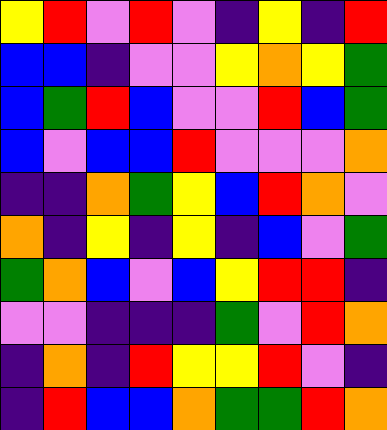[["yellow", "red", "violet", "red", "violet", "indigo", "yellow", "indigo", "red"], ["blue", "blue", "indigo", "violet", "violet", "yellow", "orange", "yellow", "green"], ["blue", "green", "red", "blue", "violet", "violet", "red", "blue", "green"], ["blue", "violet", "blue", "blue", "red", "violet", "violet", "violet", "orange"], ["indigo", "indigo", "orange", "green", "yellow", "blue", "red", "orange", "violet"], ["orange", "indigo", "yellow", "indigo", "yellow", "indigo", "blue", "violet", "green"], ["green", "orange", "blue", "violet", "blue", "yellow", "red", "red", "indigo"], ["violet", "violet", "indigo", "indigo", "indigo", "green", "violet", "red", "orange"], ["indigo", "orange", "indigo", "red", "yellow", "yellow", "red", "violet", "indigo"], ["indigo", "red", "blue", "blue", "orange", "green", "green", "red", "orange"]]